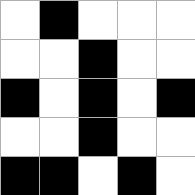[["white", "black", "white", "white", "white"], ["white", "white", "black", "white", "white"], ["black", "white", "black", "white", "black"], ["white", "white", "black", "white", "white"], ["black", "black", "white", "black", "white"]]